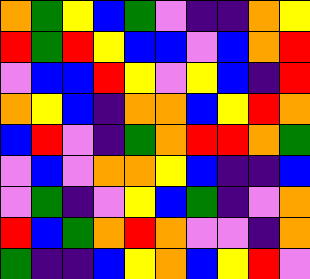[["orange", "green", "yellow", "blue", "green", "violet", "indigo", "indigo", "orange", "yellow"], ["red", "green", "red", "yellow", "blue", "blue", "violet", "blue", "orange", "red"], ["violet", "blue", "blue", "red", "yellow", "violet", "yellow", "blue", "indigo", "red"], ["orange", "yellow", "blue", "indigo", "orange", "orange", "blue", "yellow", "red", "orange"], ["blue", "red", "violet", "indigo", "green", "orange", "red", "red", "orange", "green"], ["violet", "blue", "violet", "orange", "orange", "yellow", "blue", "indigo", "indigo", "blue"], ["violet", "green", "indigo", "violet", "yellow", "blue", "green", "indigo", "violet", "orange"], ["red", "blue", "green", "orange", "red", "orange", "violet", "violet", "indigo", "orange"], ["green", "indigo", "indigo", "blue", "yellow", "orange", "blue", "yellow", "red", "violet"]]